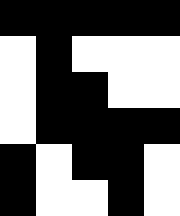[["black", "black", "black", "black", "black"], ["white", "black", "white", "white", "white"], ["white", "black", "black", "white", "white"], ["white", "black", "black", "black", "black"], ["black", "white", "black", "black", "white"], ["black", "white", "white", "black", "white"]]